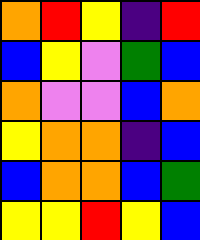[["orange", "red", "yellow", "indigo", "red"], ["blue", "yellow", "violet", "green", "blue"], ["orange", "violet", "violet", "blue", "orange"], ["yellow", "orange", "orange", "indigo", "blue"], ["blue", "orange", "orange", "blue", "green"], ["yellow", "yellow", "red", "yellow", "blue"]]